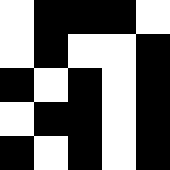[["white", "black", "black", "black", "white"], ["white", "black", "white", "white", "black"], ["black", "white", "black", "white", "black"], ["white", "black", "black", "white", "black"], ["black", "white", "black", "white", "black"]]